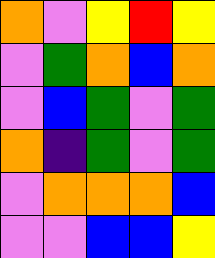[["orange", "violet", "yellow", "red", "yellow"], ["violet", "green", "orange", "blue", "orange"], ["violet", "blue", "green", "violet", "green"], ["orange", "indigo", "green", "violet", "green"], ["violet", "orange", "orange", "orange", "blue"], ["violet", "violet", "blue", "blue", "yellow"]]